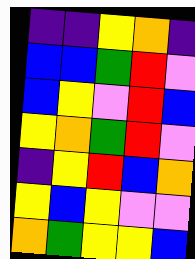[["indigo", "indigo", "yellow", "orange", "indigo"], ["blue", "blue", "green", "red", "violet"], ["blue", "yellow", "violet", "red", "blue"], ["yellow", "orange", "green", "red", "violet"], ["indigo", "yellow", "red", "blue", "orange"], ["yellow", "blue", "yellow", "violet", "violet"], ["orange", "green", "yellow", "yellow", "blue"]]